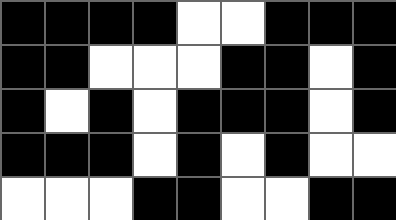[["black", "black", "black", "black", "white", "white", "black", "black", "black"], ["black", "black", "white", "white", "white", "black", "black", "white", "black"], ["black", "white", "black", "white", "black", "black", "black", "white", "black"], ["black", "black", "black", "white", "black", "white", "black", "white", "white"], ["white", "white", "white", "black", "black", "white", "white", "black", "black"]]